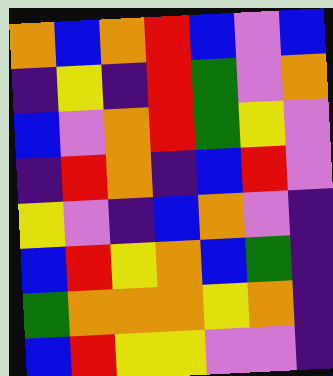[["orange", "blue", "orange", "red", "blue", "violet", "blue"], ["indigo", "yellow", "indigo", "red", "green", "violet", "orange"], ["blue", "violet", "orange", "red", "green", "yellow", "violet"], ["indigo", "red", "orange", "indigo", "blue", "red", "violet"], ["yellow", "violet", "indigo", "blue", "orange", "violet", "indigo"], ["blue", "red", "yellow", "orange", "blue", "green", "indigo"], ["green", "orange", "orange", "orange", "yellow", "orange", "indigo"], ["blue", "red", "yellow", "yellow", "violet", "violet", "indigo"]]